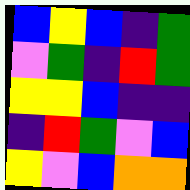[["blue", "yellow", "blue", "indigo", "green"], ["violet", "green", "indigo", "red", "green"], ["yellow", "yellow", "blue", "indigo", "indigo"], ["indigo", "red", "green", "violet", "blue"], ["yellow", "violet", "blue", "orange", "orange"]]